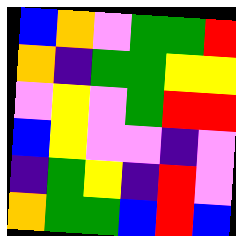[["blue", "orange", "violet", "green", "green", "red"], ["orange", "indigo", "green", "green", "yellow", "yellow"], ["violet", "yellow", "violet", "green", "red", "red"], ["blue", "yellow", "violet", "violet", "indigo", "violet"], ["indigo", "green", "yellow", "indigo", "red", "violet"], ["orange", "green", "green", "blue", "red", "blue"]]